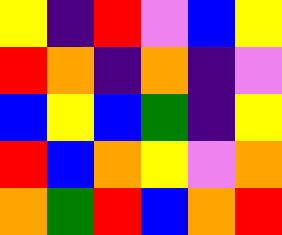[["yellow", "indigo", "red", "violet", "blue", "yellow"], ["red", "orange", "indigo", "orange", "indigo", "violet"], ["blue", "yellow", "blue", "green", "indigo", "yellow"], ["red", "blue", "orange", "yellow", "violet", "orange"], ["orange", "green", "red", "blue", "orange", "red"]]